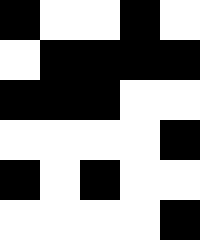[["black", "white", "white", "black", "white"], ["white", "black", "black", "black", "black"], ["black", "black", "black", "white", "white"], ["white", "white", "white", "white", "black"], ["black", "white", "black", "white", "white"], ["white", "white", "white", "white", "black"]]